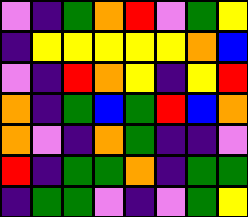[["violet", "indigo", "green", "orange", "red", "violet", "green", "yellow"], ["indigo", "yellow", "yellow", "yellow", "yellow", "yellow", "orange", "blue"], ["violet", "indigo", "red", "orange", "yellow", "indigo", "yellow", "red"], ["orange", "indigo", "green", "blue", "green", "red", "blue", "orange"], ["orange", "violet", "indigo", "orange", "green", "indigo", "indigo", "violet"], ["red", "indigo", "green", "green", "orange", "indigo", "green", "green"], ["indigo", "green", "green", "violet", "indigo", "violet", "green", "yellow"]]